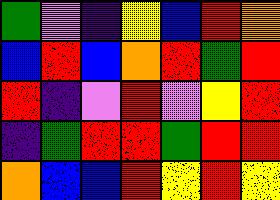[["green", "violet", "indigo", "yellow", "blue", "red", "orange"], ["blue", "red", "blue", "orange", "red", "green", "red"], ["red", "indigo", "violet", "red", "violet", "yellow", "red"], ["indigo", "green", "red", "red", "green", "red", "red"], ["orange", "blue", "blue", "red", "yellow", "red", "yellow"]]